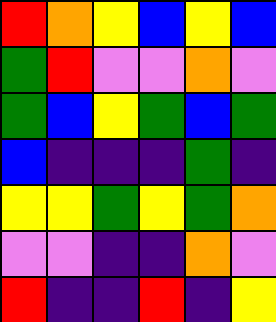[["red", "orange", "yellow", "blue", "yellow", "blue"], ["green", "red", "violet", "violet", "orange", "violet"], ["green", "blue", "yellow", "green", "blue", "green"], ["blue", "indigo", "indigo", "indigo", "green", "indigo"], ["yellow", "yellow", "green", "yellow", "green", "orange"], ["violet", "violet", "indigo", "indigo", "orange", "violet"], ["red", "indigo", "indigo", "red", "indigo", "yellow"]]